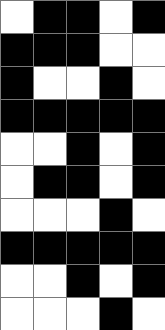[["white", "black", "black", "white", "black"], ["black", "black", "black", "white", "white"], ["black", "white", "white", "black", "white"], ["black", "black", "black", "black", "black"], ["white", "white", "black", "white", "black"], ["white", "black", "black", "white", "black"], ["white", "white", "white", "black", "white"], ["black", "black", "black", "black", "black"], ["white", "white", "black", "white", "black"], ["white", "white", "white", "black", "white"]]